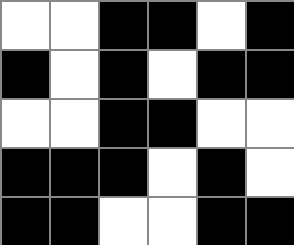[["white", "white", "black", "black", "white", "black"], ["black", "white", "black", "white", "black", "black"], ["white", "white", "black", "black", "white", "white"], ["black", "black", "black", "white", "black", "white"], ["black", "black", "white", "white", "black", "black"]]